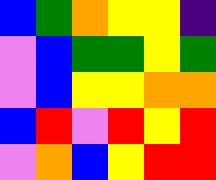[["blue", "green", "orange", "yellow", "yellow", "indigo"], ["violet", "blue", "green", "green", "yellow", "green"], ["violet", "blue", "yellow", "yellow", "orange", "orange"], ["blue", "red", "violet", "red", "yellow", "red"], ["violet", "orange", "blue", "yellow", "red", "red"]]